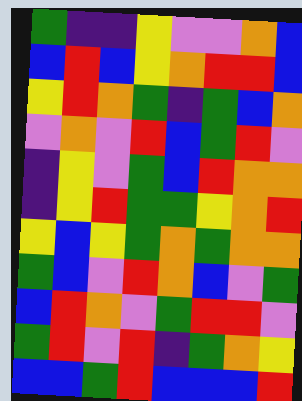[["green", "indigo", "indigo", "yellow", "violet", "violet", "orange", "blue"], ["blue", "red", "blue", "yellow", "orange", "red", "red", "blue"], ["yellow", "red", "orange", "green", "indigo", "green", "blue", "orange"], ["violet", "orange", "violet", "red", "blue", "green", "red", "violet"], ["indigo", "yellow", "violet", "green", "blue", "red", "orange", "orange"], ["indigo", "yellow", "red", "green", "green", "yellow", "orange", "red"], ["yellow", "blue", "yellow", "green", "orange", "green", "orange", "orange"], ["green", "blue", "violet", "red", "orange", "blue", "violet", "green"], ["blue", "red", "orange", "violet", "green", "red", "red", "violet"], ["green", "red", "violet", "red", "indigo", "green", "orange", "yellow"], ["blue", "blue", "green", "red", "blue", "blue", "blue", "red"]]